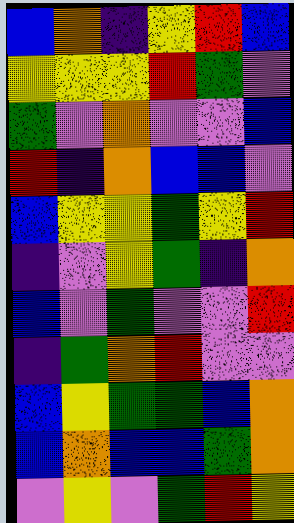[["blue", "orange", "indigo", "yellow", "red", "blue"], ["yellow", "yellow", "yellow", "red", "green", "violet"], ["green", "violet", "orange", "violet", "violet", "blue"], ["red", "indigo", "orange", "blue", "blue", "violet"], ["blue", "yellow", "yellow", "green", "yellow", "red"], ["indigo", "violet", "yellow", "green", "indigo", "orange"], ["blue", "violet", "green", "violet", "violet", "red"], ["indigo", "green", "orange", "red", "violet", "violet"], ["blue", "yellow", "green", "green", "blue", "orange"], ["blue", "orange", "blue", "blue", "green", "orange"], ["violet", "yellow", "violet", "green", "red", "yellow"]]